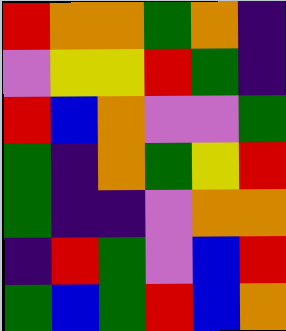[["red", "orange", "orange", "green", "orange", "indigo"], ["violet", "yellow", "yellow", "red", "green", "indigo"], ["red", "blue", "orange", "violet", "violet", "green"], ["green", "indigo", "orange", "green", "yellow", "red"], ["green", "indigo", "indigo", "violet", "orange", "orange"], ["indigo", "red", "green", "violet", "blue", "red"], ["green", "blue", "green", "red", "blue", "orange"]]